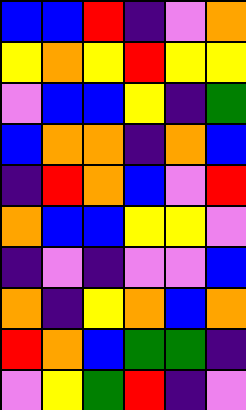[["blue", "blue", "red", "indigo", "violet", "orange"], ["yellow", "orange", "yellow", "red", "yellow", "yellow"], ["violet", "blue", "blue", "yellow", "indigo", "green"], ["blue", "orange", "orange", "indigo", "orange", "blue"], ["indigo", "red", "orange", "blue", "violet", "red"], ["orange", "blue", "blue", "yellow", "yellow", "violet"], ["indigo", "violet", "indigo", "violet", "violet", "blue"], ["orange", "indigo", "yellow", "orange", "blue", "orange"], ["red", "orange", "blue", "green", "green", "indigo"], ["violet", "yellow", "green", "red", "indigo", "violet"]]